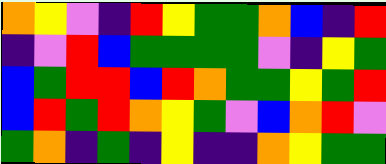[["orange", "yellow", "violet", "indigo", "red", "yellow", "green", "green", "orange", "blue", "indigo", "red"], ["indigo", "violet", "red", "blue", "green", "green", "green", "green", "violet", "indigo", "yellow", "green"], ["blue", "green", "red", "red", "blue", "red", "orange", "green", "green", "yellow", "green", "red"], ["blue", "red", "green", "red", "orange", "yellow", "green", "violet", "blue", "orange", "red", "violet"], ["green", "orange", "indigo", "green", "indigo", "yellow", "indigo", "indigo", "orange", "yellow", "green", "green"]]